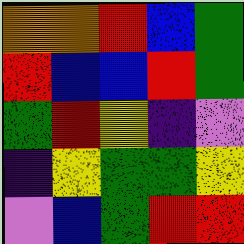[["orange", "orange", "red", "blue", "green"], ["red", "blue", "blue", "red", "green"], ["green", "red", "yellow", "indigo", "violet"], ["indigo", "yellow", "green", "green", "yellow"], ["violet", "blue", "green", "red", "red"]]